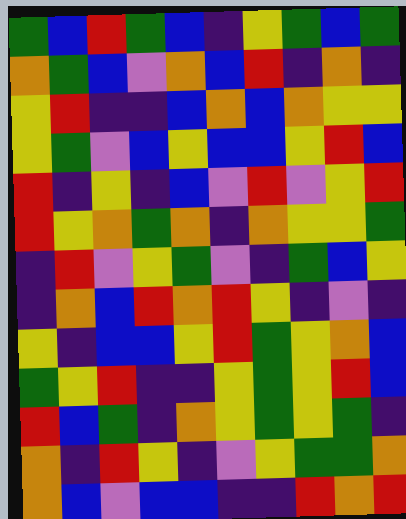[["green", "blue", "red", "green", "blue", "indigo", "yellow", "green", "blue", "green"], ["orange", "green", "blue", "violet", "orange", "blue", "red", "indigo", "orange", "indigo"], ["yellow", "red", "indigo", "indigo", "blue", "orange", "blue", "orange", "yellow", "yellow"], ["yellow", "green", "violet", "blue", "yellow", "blue", "blue", "yellow", "red", "blue"], ["red", "indigo", "yellow", "indigo", "blue", "violet", "red", "violet", "yellow", "red"], ["red", "yellow", "orange", "green", "orange", "indigo", "orange", "yellow", "yellow", "green"], ["indigo", "red", "violet", "yellow", "green", "violet", "indigo", "green", "blue", "yellow"], ["indigo", "orange", "blue", "red", "orange", "red", "yellow", "indigo", "violet", "indigo"], ["yellow", "indigo", "blue", "blue", "yellow", "red", "green", "yellow", "orange", "blue"], ["green", "yellow", "red", "indigo", "indigo", "yellow", "green", "yellow", "red", "blue"], ["red", "blue", "green", "indigo", "orange", "yellow", "green", "yellow", "green", "indigo"], ["orange", "indigo", "red", "yellow", "indigo", "violet", "yellow", "green", "green", "orange"], ["orange", "blue", "violet", "blue", "blue", "indigo", "indigo", "red", "orange", "red"]]